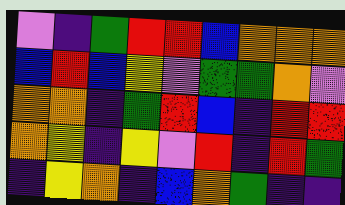[["violet", "indigo", "green", "red", "red", "blue", "orange", "orange", "orange"], ["blue", "red", "blue", "yellow", "violet", "green", "green", "orange", "violet"], ["orange", "orange", "indigo", "green", "red", "blue", "indigo", "red", "red"], ["orange", "yellow", "indigo", "yellow", "violet", "red", "indigo", "red", "green"], ["indigo", "yellow", "orange", "indigo", "blue", "orange", "green", "indigo", "indigo"]]